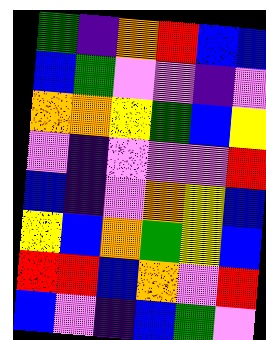[["green", "indigo", "orange", "red", "blue", "blue"], ["blue", "green", "violet", "violet", "indigo", "violet"], ["orange", "orange", "yellow", "green", "blue", "yellow"], ["violet", "indigo", "violet", "violet", "violet", "red"], ["blue", "indigo", "violet", "orange", "yellow", "blue"], ["yellow", "blue", "orange", "green", "yellow", "blue"], ["red", "red", "blue", "orange", "violet", "red"], ["blue", "violet", "indigo", "blue", "green", "violet"]]